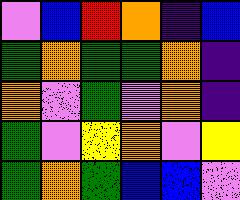[["violet", "blue", "red", "orange", "indigo", "blue"], ["green", "orange", "green", "green", "orange", "indigo"], ["orange", "violet", "green", "violet", "orange", "indigo"], ["green", "violet", "yellow", "orange", "violet", "yellow"], ["green", "orange", "green", "blue", "blue", "violet"]]